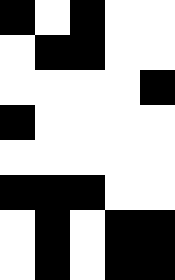[["black", "white", "black", "white", "white"], ["white", "black", "black", "white", "white"], ["white", "white", "white", "white", "black"], ["black", "white", "white", "white", "white"], ["white", "white", "white", "white", "white"], ["black", "black", "black", "white", "white"], ["white", "black", "white", "black", "black"], ["white", "black", "white", "black", "black"]]